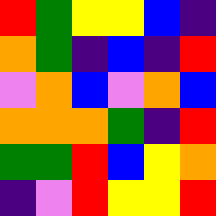[["red", "green", "yellow", "yellow", "blue", "indigo"], ["orange", "green", "indigo", "blue", "indigo", "red"], ["violet", "orange", "blue", "violet", "orange", "blue"], ["orange", "orange", "orange", "green", "indigo", "red"], ["green", "green", "red", "blue", "yellow", "orange"], ["indigo", "violet", "red", "yellow", "yellow", "red"]]